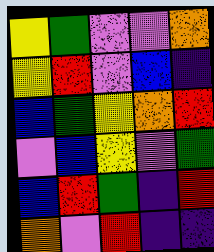[["yellow", "green", "violet", "violet", "orange"], ["yellow", "red", "violet", "blue", "indigo"], ["blue", "green", "yellow", "orange", "red"], ["violet", "blue", "yellow", "violet", "green"], ["blue", "red", "green", "indigo", "red"], ["orange", "violet", "red", "indigo", "indigo"]]